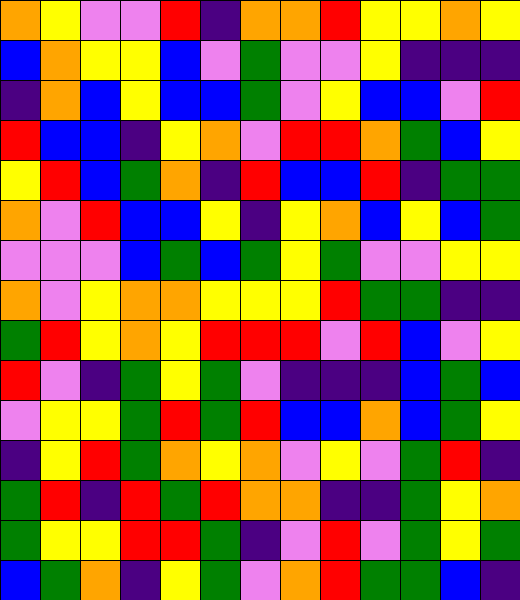[["orange", "yellow", "violet", "violet", "red", "indigo", "orange", "orange", "red", "yellow", "yellow", "orange", "yellow"], ["blue", "orange", "yellow", "yellow", "blue", "violet", "green", "violet", "violet", "yellow", "indigo", "indigo", "indigo"], ["indigo", "orange", "blue", "yellow", "blue", "blue", "green", "violet", "yellow", "blue", "blue", "violet", "red"], ["red", "blue", "blue", "indigo", "yellow", "orange", "violet", "red", "red", "orange", "green", "blue", "yellow"], ["yellow", "red", "blue", "green", "orange", "indigo", "red", "blue", "blue", "red", "indigo", "green", "green"], ["orange", "violet", "red", "blue", "blue", "yellow", "indigo", "yellow", "orange", "blue", "yellow", "blue", "green"], ["violet", "violet", "violet", "blue", "green", "blue", "green", "yellow", "green", "violet", "violet", "yellow", "yellow"], ["orange", "violet", "yellow", "orange", "orange", "yellow", "yellow", "yellow", "red", "green", "green", "indigo", "indigo"], ["green", "red", "yellow", "orange", "yellow", "red", "red", "red", "violet", "red", "blue", "violet", "yellow"], ["red", "violet", "indigo", "green", "yellow", "green", "violet", "indigo", "indigo", "indigo", "blue", "green", "blue"], ["violet", "yellow", "yellow", "green", "red", "green", "red", "blue", "blue", "orange", "blue", "green", "yellow"], ["indigo", "yellow", "red", "green", "orange", "yellow", "orange", "violet", "yellow", "violet", "green", "red", "indigo"], ["green", "red", "indigo", "red", "green", "red", "orange", "orange", "indigo", "indigo", "green", "yellow", "orange"], ["green", "yellow", "yellow", "red", "red", "green", "indigo", "violet", "red", "violet", "green", "yellow", "green"], ["blue", "green", "orange", "indigo", "yellow", "green", "violet", "orange", "red", "green", "green", "blue", "indigo"]]